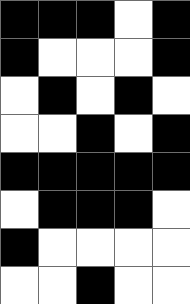[["black", "black", "black", "white", "black"], ["black", "white", "white", "white", "black"], ["white", "black", "white", "black", "white"], ["white", "white", "black", "white", "black"], ["black", "black", "black", "black", "black"], ["white", "black", "black", "black", "white"], ["black", "white", "white", "white", "white"], ["white", "white", "black", "white", "white"]]